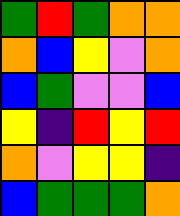[["green", "red", "green", "orange", "orange"], ["orange", "blue", "yellow", "violet", "orange"], ["blue", "green", "violet", "violet", "blue"], ["yellow", "indigo", "red", "yellow", "red"], ["orange", "violet", "yellow", "yellow", "indigo"], ["blue", "green", "green", "green", "orange"]]